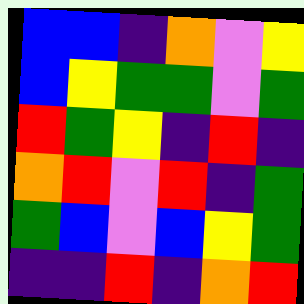[["blue", "blue", "indigo", "orange", "violet", "yellow"], ["blue", "yellow", "green", "green", "violet", "green"], ["red", "green", "yellow", "indigo", "red", "indigo"], ["orange", "red", "violet", "red", "indigo", "green"], ["green", "blue", "violet", "blue", "yellow", "green"], ["indigo", "indigo", "red", "indigo", "orange", "red"]]